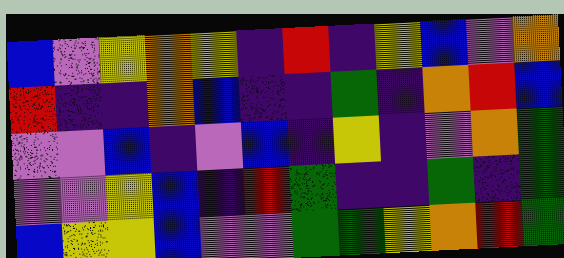[["blue", "violet", "yellow", "orange", "yellow", "indigo", "red", "indigo", "yellow", "blue", "violet", "orange"], ["red", "indigo", "indigo", "orange", "blue", "indigo", "indigo", "green", "indigo", "orange", "red", "blue"], ["violet", "violet", "blue", "indigo", "violet", "blue", "indigo", "yellow", "indigo", "violet", "orange", "green"], ["violet", "violet", "yellow", "blue", "indigo", "red", "green", "indigo", "indigo", "green", "indigo", "green"], ["blue", "yellow", "yellow", "blue", "violet", "violet", "green", "green", "yellow", "orange", "red", "green"]]